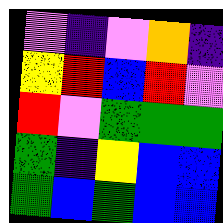[["violet", "indigo", "violet", "orange", "indigo"], ["yellow", "red", "blue", "red", "violet"], ["red", "violet", "green", "green", "green"], ["green", "indigo", "yellow", "blue", "blue"], ["green", "blue", "green", "blue", "blue"]]